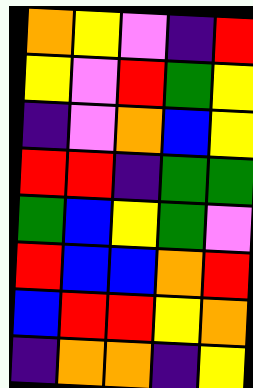[["orange", "yellow", "violet", "indigo", "red"], ["yellow", "violet", "red", "green", "yellow"], ["indigo", "violet", "orange", "blue", "yellow"], ["red", "red", "indigo", "green", "green"], ["green", "blue", "yellow", "green", "violet"], ["red", "blue", "blue", "orange", "red"], ["blue", "red", "red", "yellow", "orange"], ["indigo", "orange", "orange", "indigo", "yellow"]]